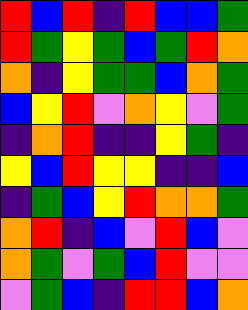[["red", "blue", "red", "indigo", "red", "blue", "blue", "green"], ["red", "green", "yellow", "green", "blue", "green", "red", "orange"], ["orange", "indigo", "yellow", "green", "green", "blue", "orange", "green"], ["blue", "yellow", "red", "violet", "orange", "yellow", "violet", "green"], ["indigo", "orange", "red", "indigo", "indigo", "yellow", "green", "indigo"], ["yellow", "blue", "red", "yellow", "yellow", "indigo", "indigo", "blue"], ["indigo", "green", "blue", "yellow", "red", "orange", "orange", "green"], ["orange", "red", "indigo", "blue", "violet", "red", "blue", "violet"], ["orange", "green", "violet", "green", "blue", "red", "violet", "violet"], ["violet", "green", "blue", "indigo", "red", "red", "blue", "orange"]]